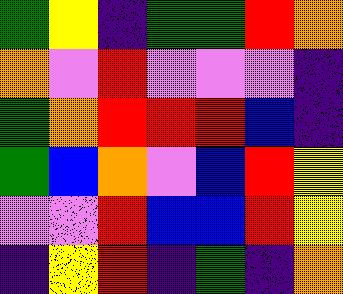[["green", "yellow", "indigo", "green", "green", "red", "orange"], ["orange", "violet", "red", "violet", "violet", "violet", "indigo"], ["green", "orange", "red", "red", "red", "blue", "indigo"], ["green", "blue", "orange", "violet", "blue", "red", "yellow"], ["violet", "violet", "red", "blue", "blue", "red", "yellow"], ["indigo", "yellow", "red", "indigo", "green", "indigo", "orange"]]